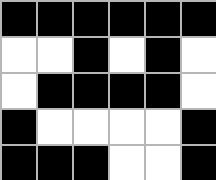[["black", "black", "black", "black", "black", "black"], ["white", "white", "black", "white", "black", "white"], ["white", "black", "black", "black", "black", "white"], ["black", "white", "white", "white", "white", "black"], ["black", "black", "black", "white", "white", "black"]]